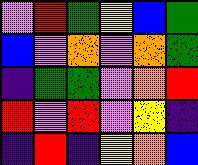[["violet", "red", "green", "yellow", "blue", "green"], ["blue", "violet", "orange", "violet", "orange", "green"], ["indigo", "green", "green", "violet", "orange", "red"], ["red", "violet", "red", "violet", "yellow", "indigo"], ["indigo", "red", "indigo", "yellow", "orange", "blue"]]